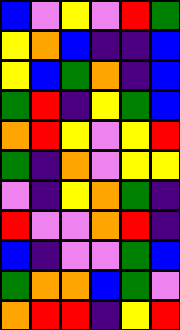[["blue", "violet", "yellow", "violet", "red", "green"], ["yellow", "orange", "blue", "indigo", "indigo", "blue"], ["yellow", "blue", "green", "orange", "indigo", "blue"], ["green", "red", "indigo", "yellow", "green", "blue"], ["orange", "red", "yellow", "violet", "yellow", "red"], ["green", "indigo", "orange", "violet", "yellow", "yellow"], ["violet", "indigo", "yellow", "orange", "green", "indigo"], ["red", "violet", "violet", "orange", "red", "indigo"], ["blue", "indigo", "violet", "violet", "green", "blue"], ["green", "orange", "orange", "blue", "green", "violet"], ["orange", "red", "red", "indigo", "yellow", "red"]]